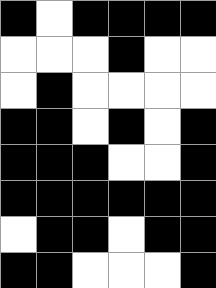[["black", "white", "black", "black", "black", "black"], ["white", "white", "white", "black", "white", "white"], ["white", "black", "white", "white", "white", "white"], ["black", "black", "white", "black", "white", "black"], ["black", "black", "black", "white", "white", "black"], ["black", "black", "black", "black", "black", "black"], ["white", "black", "black", "white", "black", "black"], ["black", "black", "white", "white", "white", "black"]]